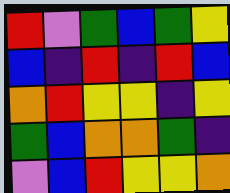[["red", "violet", "green", "blue", "green", "yellow"], ["blue", "indigo", "red", "indigo", "red", "blue"], ["orange", "red", "yellow", "yellow", "indigo", "yellow"], ["green", "blue", "orange", "orange", "green", "indigo"], ["violet", "blue", "red", "yellow", "yellow", "orange"]]